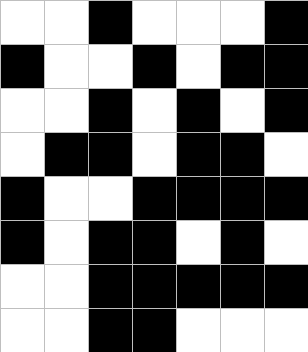[["white", "white", "black", "white", "white", "white", "black"], ["black", "white", "white", "black", "white", "black", "black"], ["white", "white", "black", "white", "black", "white", "black"], ["white", "black", "black", "white", "black", "black", "white"], ["black", "white", "white", "black", "black", "black", "black"], ["black", "white", "black", "black", "white", "black", "white"], ["white", "white", "black", "black", "black", "black", "black"], ["white", "white", "black", "black", "white", "white", "white"]]